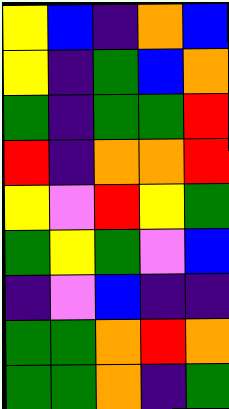[["yellow", "blue", "indigo", "orange", "blue"], ["yellow", "indigo", "green", "blue", "orange"], ["green", "indigo", "green", "green", "red"], ["red", "indigo", "orange", "orange", "red"], ["yellow", "violet", "red", "yellow", "green"], ["green", "yellow", "green", "violet", "blue"], ["indigo", "violet", "blue", "indigo", "indigo"], ["green", "green", "orange", "red", "orange"], ["green", "green", "orange", "indigo", "green"]]